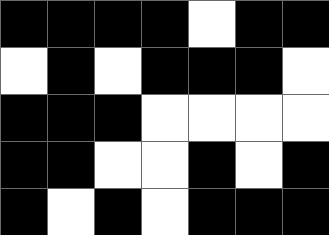[["black", "black", "black", "black", "white", "black", "black"], ["white", "black", "white", "black", "black", "black", "white"], ["black", "black", "black", "white", "white", "white", "white"], ["black", "black", "white", "white", "black", "white", "black"], ["black", "white", "black", "white", "black", "black", "black"]]